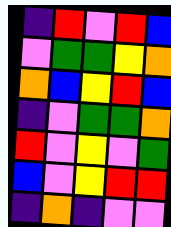[["indigo", "red", "violet", "red", "blue"], ["violet", "green", "green", "yellow", "orange"], ["orange", "blue", "yellow", "red", "blue"], ["indigo", "violet", "green", "green", "orange"], ["red", "violet", "yellow", "violet", "green"], ["blue", "violet", "yellow", "red", "red"], ["indigo", "orange", "indigo", "violet", "violet"]]